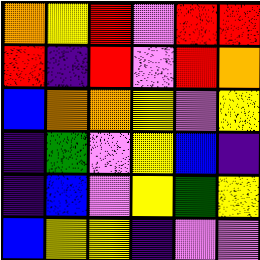[["orange", "yellow", "red", "violet", "red", "red"], ["red", "indigo", "red", "violet", "red", "orange"], ["blue", "orange", "orange", "yellow", "violet", "yellow"], ["indigo", "green", "violet", "yellow", "blue", "indigo"], ["indigo", "blue", "violet", "yellow", "green", "yellow"], ["blue", "yellow", "yellow", "indigo", "violet", "violet"]]